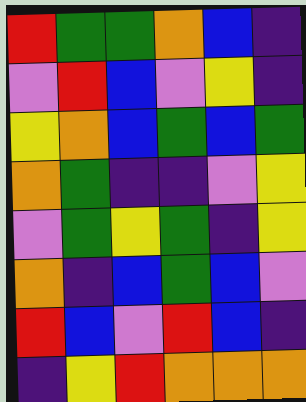[["red", "green", "green", "orange", "blue", "indigo"], ["violet", "red", "blue", "violet", "yellow", "indigo"], ["yellow", "orange", "blue", "green", "blue", "green"], ["orange", "green", "indigo", "indigo", "violet", "yellow"], ["violet", "green", "yellow", "green", "indigo", "yellow"], ["orange", "indigo", "blue", "green", "blue", "violet"], ["red", "blue", "violet", "red", "blue", "indigo"], ["indigo", "yellow", "red", "orange", "orange", "orange"]]